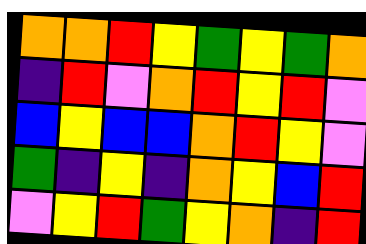[["orange", "orange", "red", "yellow", "green", "yellow", "green", "orange"], ["indigo", "red", "violet", "orange", "red", "yellow", "red", "violet"], ["blue", "yellow", "blue", "blue", "orange", "red", "yellow", "violet"], ["green", "indigo", "yellow", "indigo", "orange", "yellow", "blue", "red"], ["violet", "yellow", "red", "green", "yellow", "orange", "indigo", "red"]]